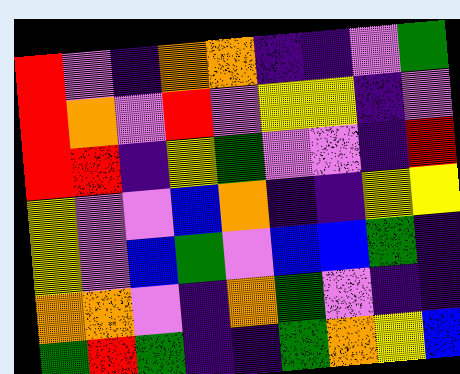[["red", "violet", "indigo", "orange", "orange", "indigo", "indigo", "violet", "green"], ["red", "orange", "violet", "red", "violet", "yellow", "yellow", "indigo", "violet"], ["red", "red", "indigo", "yellow", "green", "violet", "violet", "indigo", "red"], ["yellow", "violet", "violet", "blue", "orange", "indigo", "indigo", "yellow", "yellow"], ["yellow", "violet", "blue", "green", "violet", "blue", "blue", "green", "indigo"], ["orange", "orange", "violet", "indigo", "orange", "green", "violet", "indigo", "indigo"], ["green", "red", "green", "indigo", "indigo", "green", "orange", "yellow", "blue"]]